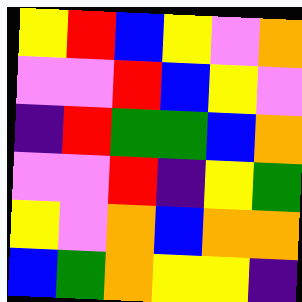[["yellow", "red", "blue", "yellow", "violet", "orange"], ["violet", "violet", "red", "blue", "yellow", "violet"], ["indigo", "red", "green", "green", "blue", "orange"], ["violet", "violet", "red", "indigo", "yellow", "green"], ["yellow", "violet", "orange", "blue", "orange", "orange"], ["blue", "green", "orange", "yellow", "yellow", "indigo"]]